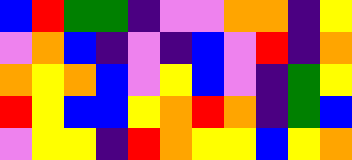[["blue", "red", "green", "green", "indigo", "violet", "violet", "orange", "orange", "indigo", "yellow"], ["violet", "orange", "blue", "indigo", "violet", "indigo", "blue", "violet", "red", "indigo", "orange"], ["orange", "yellow", "orange", "blue", "violet", "yellow", "blue", "violet", "indigo", "green", "yellow"], ["red", "yellow", "blue", "blue", "yellow", "orange", "red", "orange", "indigo", "green", "blue"], ["violet", "yellow", "yellow", "indigo", "red", "orange", "yellow", "yellow", "blue", "yellow", "orange"]]